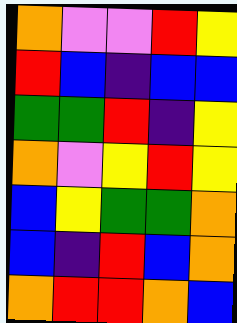[["orange", "violet", "violet", "red", "yellow"], ["red", "blue", "indigo", "blue", "blue"], ["green", "green", "red", "indigo", "yellow"], ["orange", "violet", "yellow", "red", "yellow"], ["blue", "yellow", "green", "green", "orange"], ["blue", "indigo", "red", "blue", "orange"], ["orange", "red", "red", "orange", "blue"]]